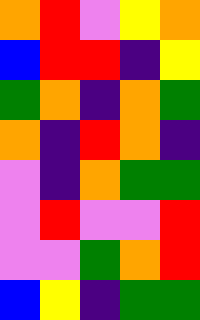[["orange", "red", "violet", "yellow", "orange"], ["blue", "red", "red", "indigo", "yellow"], ["green", "orange", "indigo", "orange", "green"], ["orange", "indigo", "red", "orange", "indigo"], ["violet", "indigo", "orange", "green", "green"], ["violet", "red", "violet", "violet", "red"], ["violet", "violet", "green", "orange", "red"], ["blue", "yellow", "indigo", "green", "green"]]